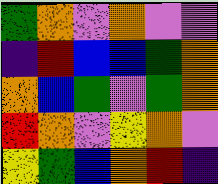[["green", "orange", "violet", "orange", "violet", "violet"], ["indigo", "red", "blue", "blue", "green", "orange"], ["orange", "blue", "green", "violet", "green", "orange"], ["red", "orange", "violet", "yellow", "orange", "violet"], ["yellow", "green", "blue", "orange", "red", "indigo"]]